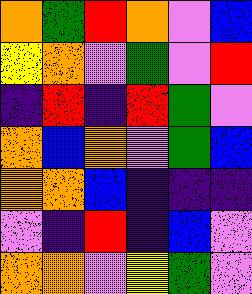[["orange", "green", "red", "orange", "violet", "blue"], ["yellow", "orange", "violet", "green", "violet", "red"], ["indigo", "red", "indigo", "red", "green", "violet"], ["orange", "blue", "orange", "violet", "green", "blue"], ["orange", "orange", "blue", "indigo", "indigo", "indigo"], ["violet", "indigo", "red", "indigo", "blue", "violet"], ["orange", "orange", "violet", "yellow", "green", "violet"]]